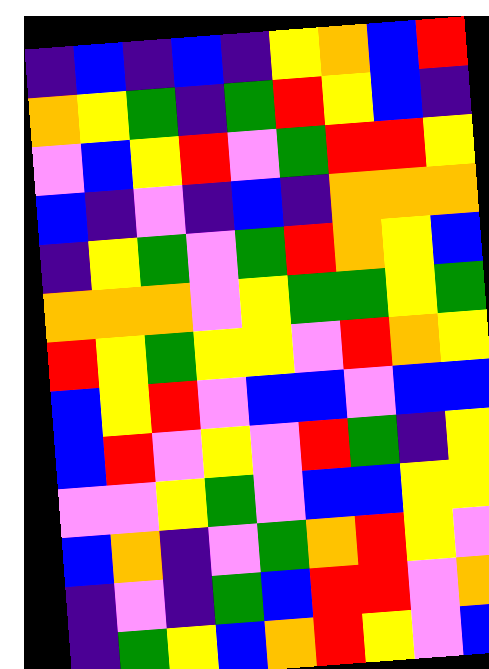[["indigo", "blue", "indigo", "blue", "indigo", "yellow", "orange", "blue", "red"], ["orange", "yellow", "green", "indigo", "green", "red", "yellow", "blue", "indigo"], ["violet", "blue", "yellow", "red", "violet", "green", "red", "red", "yellow"], ["blue", "indigo", "violet", "indigo", "blue", "indigo", "orange", "orange", "orange"], ["indigo", "yellow", "green", "violet", "green", "red", "orange", "yellow", "blue"], ["orange", "orange", "orange", "violet", "yellow", "green", "green", "yellow", "green"], ["red", "yellow", "green", "yellow", "yellow", "violet", "red", "orange", "yellow"], ["blue", "yellow", "red", "violet", "blue", "blue", "violet", "blue", "blue"], ["blue", "red", "violet", "yellow", "violet", "red", "green", "indigo", "yellow"], ["violet", "violet", "yellow", "green", "violet", "blue", "blue", "yellow", "yellow"], ["blue", "orange", "indigo", "violet", "green", "orange", "red", "yellow", "violet"], ["indigo", "violet", "indigo", "green", "blue", "red", "red", "violet", "orange"], ["indigo", "green", "yellow", "blue", "orange", "red", "yellow", "violet", "blue"]]